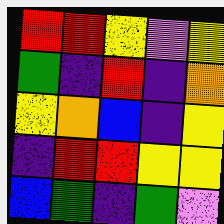[["red", "red", "yellow", "violet", "yellow"], ["green", "indigo", "red", "indigo", "orange"], ["yellow", "orange", "blue", "indigo", "yellow"], ["indigo", "red", "red", "yellow", "yellow"], ["blue", "green", "indigo", "green", "violet"]]